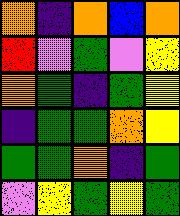[["orange", "indigo", "orange", "blue", "orange"], ["red", "violet", "green", "violet", "yellow"], ["orange", "green", "indigo", "green", "yellow"], ["indigo", "green", "green", "orange", "yellow"], ["green", "green", "orange", "indigo", "green"], ["violet", "yellow", "green", "yellow", "green"]]